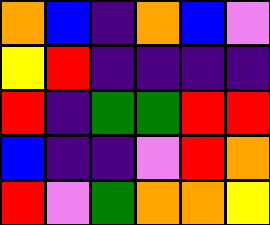[["orange", "blue", "indigo", "orange", "blue", "violet"], ["yellow", "red", "indigo", "indigo", "indigo", "indigo"], ["red", "indigo", "green", "green", "red", "red"], ["blue", "indigo", "indigo", "violet", "red", "orange"], ["red", "violet", "green", "orange", "orange", "yellow"]]